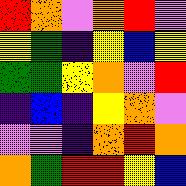[["red", "orange", "violet", "orange", "red", "violet"], ["yellow", "green", "indigo", "yellow", "blue", "yellow"], ["green", "green", "yellow", "orange", "violet", "red"], ["indigo", "blue", "indigo", "yellow", "orange", "violet"], ["violet", "violet", "indigo", "orange", "red", "orange"], ["orange", "green", "red", "red", "yellow", "blue"]]